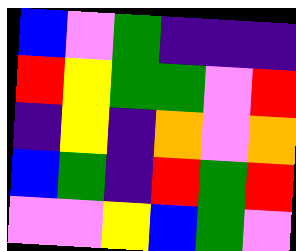[["blue", "violet", "green", "indigo", "indigo", "indigo"], ["red", "yellow", "green", "green", "violet", "red"], ["indigo", "yellow", "indigo", "orange", "violet", "orange"], ["blue", "green", "indigo", "red", "green", "red"], ["violet", "violet", "yellow", "blue", "green", "violet"]]